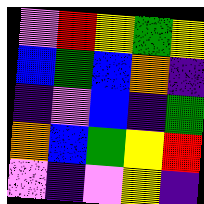[["violet", "red", "yellow", "green", "yellow"], ["blue", "green", "blue", "orange", "indigo"], ["indigo", "violet", "blue", "indigo", "green"], ["orange", "blue", "green", "yellow", "red"], ["violet", "indigo", "violet", "yellow", "indigo"]]